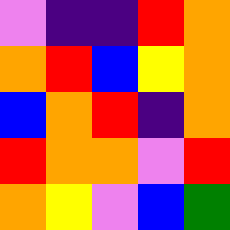[["violet", "indigo", "indigo", "red", "orange"], ["orange", "red", "blue", "yellow", "orange"], ["blue", "orange", "red", "indigo", "orange"], ["red", "orange", "orange", "violet", "red"], ["orange", "yellow", "violet", "blue", "green"]]